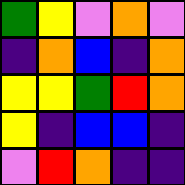[["green", "yellow", "violet", "orange", "violet"], ["indigo", "orange", "blue", "indigo", "orange"], ["yellow", "yellow", "green", "red", "orange"], ["yellow", "indigo", "blue", "blue", "indigo"], ["violet", "red", "orange", "indigo", "indigo"]]